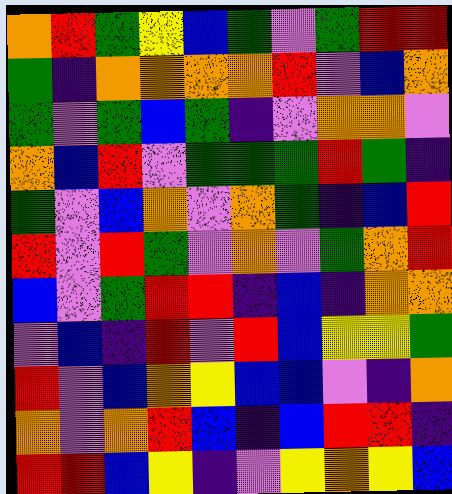[["orange", "red", "green", "yellow", "blue", "green", "violet", "green", "red", "red"], ["green", "indigo", "orange", "orange", "orange", "orange", "red", "violet", "blue", "orange"], ["green", "violet", "green", "blue", "green", "indigo", "violet", "orange", "orange", "violet"], ["orange", "blue", "red", "violet", "green", "green", "green", "red", "green", "indigo"], ["green", "violet", "blue", "orange", "violet", "orange", "green", "indigo", "blue", "red"], ["red", "violet", "red", "green", "violet", "orange", "violet", "green", "orange", "red"], ["blue", "violet", "green", "red", "red", "indigo", "blue", "indigo", "orange", "orange"], ["violet", "blue", "indigo", "red", "violet", "red", "blue", "yellow", "yellow", "green"], ["red", "violet", "blue", "orange", "yellow", "blue", "blue", "violet", "indigo", "orange"], ["orange", "violet", "orange", "red", "blue", "indigo", "blue", "red", "red", "indigo"], ["red", "red", "blue", "yellow", "indigo", "violet", "yellow", "orange", "yellow", "blue"]]